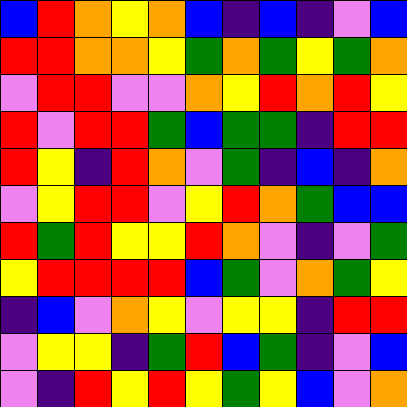[["blue", "red", "orange", "yellow", "orange", "blue", "indigo", "blue", "indigo", "violet", "blue"], ["red", "red", "orange", "orange", "yellow", "green", "orange", "green", "yellow", "green", "orange"], ["violet", "red", "red", "violet", "violet", "orange", "yellow", "red", "orange", "red", "yellow"], ["red", "violet", "red", "red", "green", "blue", "green", "green", "indigo", "red", "red"], ["red", "yellow", "indigo", "red", "orange", "violet", "green", "indigo", "blue", "indigo", "orange"], ["violet", "yellow", "red", "red", "violet", "yellow", "red", "orange", "green", "blue", "blue"], ["red", "green", "red", "yellow", "yellow", "red", "orange", "violet", "indigo", "violet", "green"], ["yellow", "red", "red", "red", "red", "blue", "green", "violet", "orange", "green", "yellow"], ["indigo", "blue", "violet", "orange", "yellow", "violet", "yellow", "yellow", "indigo", "red", "red"], ["violet", "yellow", "yellow", "indigo", "green", "red", "blue", "green", "indigo", "violet", "blue"], ["violet", "indigo", "red", "yellow", "red", "yellow", "green", "yellow", "blue", "violet", "orange"]]